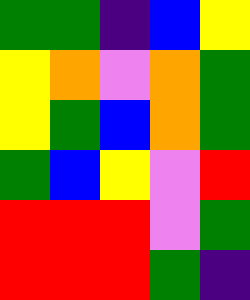[["green", "green", "indigo", "blue", "yellow"], ["yellow", "orange", "violet", "orange", "green"], ["yellow", "green", "blue", "orange", "green"], ["green", "blue", "yellow", "violet", "red"], ["red", "red", "red", "violet", "green"], ["red", "red", "red", "green", "indigo"]]